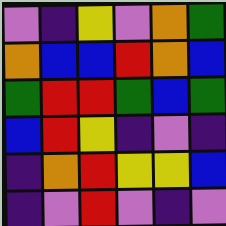[["violet", "indigo", "yellow", "violet", "orange", "green"], ["orange", "blue", "blue", "red", "orange", "blue"], ["green", "red", "red", "green", "blue", "green"], ["blue", "red", "yellow", "indigo", "violet", "indigo"], ["indigo", "orange", "red", "yellow", "yellow", "blue"], ["indigo", "violet", "red", "violet", "indigo", "violet"]]